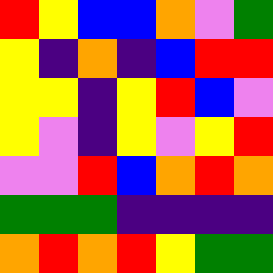[["red", "yellow", "blue", "blue", "orange", "violet", "green"], ["yellow", "indigo", "orange", "indigo", "blue", "red", "red"], ["yellow", "yellow", "indigo", "yellow", "red", "blue", "violet"], ["yellow", "violet", "indigo", "yellow", "violet", "yellow", "red"], ["violet", "violet", "red", "blue", "orange", "red", "orange"], ["green", "green", "green", "indigo", "indigo", "indigo", "indigo"], ["orange", "red", "orange", "red", "yellow", "green", "green"]]